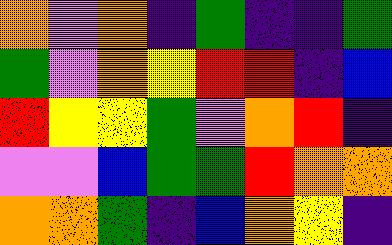[["orange", "violet", "orange", "indigo", "green", "indigo", "indigo", "green"], ["green", "violet", "orange", "yellow", "red", "red", "indigo", "blue"], ["red", "yellow", "yellow", "green", "violet", "orange", "red", "indigo"], ["violet", "violet", "blue", "green", "green", "red", "orange", "orange"], ["orange", "orange", "green", "indigo", "blue", "orange", "yellow", "indigo"]]